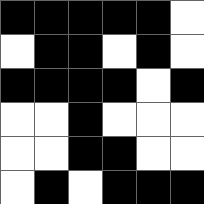[["black", "black", "black", "black", "black", "white"], ["white", "black", "black", "white", "black", "white"], ["black", "black", "black", "black", "white", "black"], ["white", "white", "black", "white", "white", "white"], ["white", "white", "black", "black", "white", "white"], ["white", "black", "white", "black", "black", "black"]]